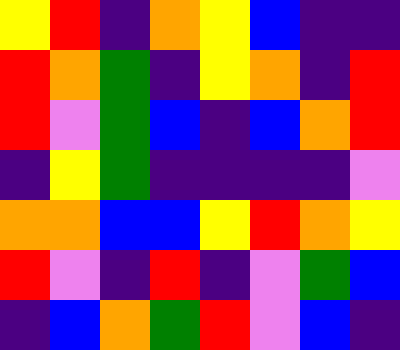[["yellow", "red", "indigo", "orange", "yellow", "blue", "indigo", "indigo"], ["red", "orange", "green", "indigo", "yellow", "orange", "indigo", "red"], ["red", "violet", "green", "blue", "indigo", "blue", "orange", "red"], ["indigo", "yellow", "green", "indigo", "indigo", "indigo", "indigo", "violet"], ["orange", "orange", "blue", "blue", "yellow", "red", "orange", "yellow"], ["red", "violet", "indigo", "red", "indigo", "violet", "green", "blue"], ["indigo", "blue", "orange", "green", "red", "violet", "blue", "indigo"]]